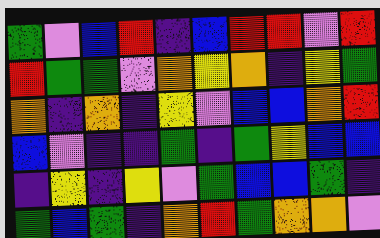[["green", "violet", "blue", "red", "indigo", "blue", "red", "red", "violet", "red"], ["red", "green", "green", "violet", "orange", "yellow", "orange", "indigo", "yellow", "green"], ["orange", "indigo", "orange", "indigo", "yellow", "violet", "blue", "blue", "orange", "red"], ["blue", "violet", "indigo", "indigo", "green", "indigo", "green", "yellow", "blue", "blue"], ["indigo", "yellow", "indigo", "yellow", "violet", "green", "blue", "blue", "green", "indigo"], ["green", "blue", "green", "indigo", "orange", "red", "green", "orange", "orange", "violet"]]